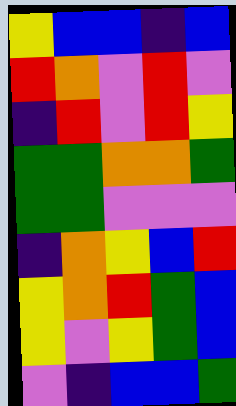[["yellow", "blue", "blue", "indigo", "blue"], ["red", "orange", "violet", "red", "violet"], ["indigo", "red", "violet", "red", "yellow"], ["green", "green", "orange", "orange", "green"], ["green", "green", "violet", "violet", "violet"], ["indigo", "orange", "yellow", "blue", "red"], ["yellow", "orange", "red", "green", "blue"], ["yellow", "violet", "yellow", "green", "blue"], ["violet", "indigo", "blue", "blue", "green"]]